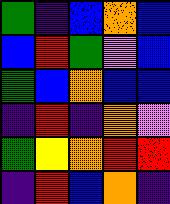[["green", "indigo", "blue", "orange", "blue"], ["blue", "red", "green", "violet", "blue"], ["green", "blue", "orange", "blue", "blue"], ["indigo", "red", "indigo", "orange", "violet"], ["green", "yellow", "orange", "red", "red"], ["indigo", "red", "blue", "orange", "indigo"]]